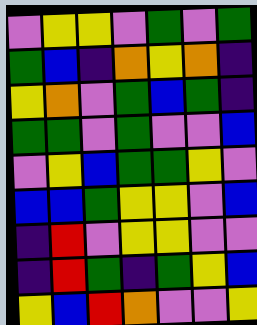[["violet", "yellow", "yellow", "violet", "green", "violet", "green"], ["green", "blue", "indigo", "orange", "yellow", "orange", "indigo"], ["yellow", "orange", "violet", "green", "blue", "green", "indigo"], ["green", "green", "violet", "green", "violet", "violet", "blue"], ["violet", "yellow", "blue", "green", "green", "yellow", "violet"], ["blue", "blue", "green", "yellow", "yellow", "violet", "blue"], ["indigo", "red", "violet", "yellow", "yellow", "violet", "violet"], ["indigo", "red", "green", "indigo", "green", "yellow", "blue"], ["yellow", "blue", "red", "orange", "violet", "violet", "yellow"]]